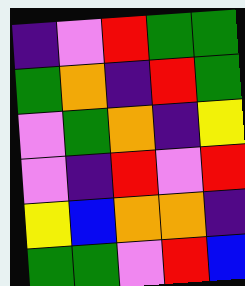[["indigo", "violet", "red", "green", "green"], ["green", "orange", "indigo", "red", "green"], ["violet", "green", "orange", "indigo", "yellow"], ["violet", "indigo", "red", "violet", "red"], ["yellow", "blue", "orange", "orange", "indigo"], ["green", "green", "violet", "red", "blue"]]